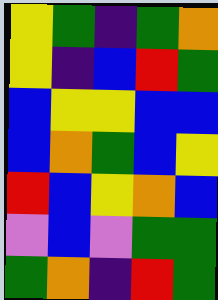[["yellow", "green", "indigo", "green", "orange"], ["yellow", "indigo", "blue", "red", "green"], ["blue", "yellow", "yellow", "blue", "blue"], ["blue", "orange", "green", "blue", "yellow"], ["red", "blue", "yellow", "orange", "blue"], ["violet", "blue", "violet", "green", "green"], ["green", "orange", "indigo", "red", "green"]]